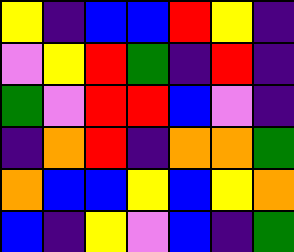[["yellow", "indigo", "blue", "blue", "red", "yellow", "indigo"], ["violet", "yellow", "red", "green", "indigo", "red", "indigo"], ["green", "violet", "red", "red", "blue", "violet", "indigo"], ["indigo", "orange", "red", "indigo", "orange", "orange", "green"], ["orange", "blue", "blue", "yellow", "blue", "yellow", "orange"], ["blue", "indigo", "yellow", "violet", "blue", "indigo", "green"]]